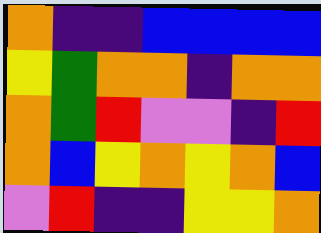[["orange", "indigo", "indigo", "blue", "blue", "blue", "blue"], ["yellow", "green", "orange", "orange", "indigo", "orange", "orange"], ["orange", "green", "red", "violet", "violet", "indigo", "red"], ["orange", "blue", "yellow", "orange", "yellow", "orange", "blue"], ["violet", "red", "indigo", "indigo", "yellow", "yellow", "orange"]]